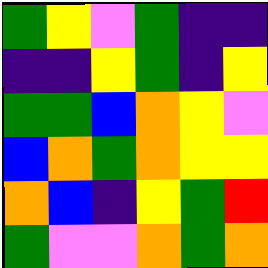[["green", "yellow", "violet", "green", "indigo", "indigo"], ["indigo", "indigo", "yellow", "green", "indigo", "yellow"], ["green", "green", "blue", "orange", "yellow", "violet"], ["blue", "orange", "green", "orange", "yellow", "yellow"], ["orange", "blue", "indigo", "yellow", "green", "red"], ["green", "violet", "violet", "orange", "green", "orange"]]